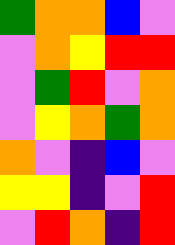[["green", "orange", "orange", "blue", "violet"], ["violet", "orange", "yellow", "red", "red"], ["violet", "green", "red", "violet", "orange"], ["violet", "yellow", "orange", "green", "orange"], ["orange", "violet", "indigo", "blue", "violet"], ["yellow", "yellow", "indigo", "violet", "red"], ["violet", "red", "orange", "indigo", "red"]]